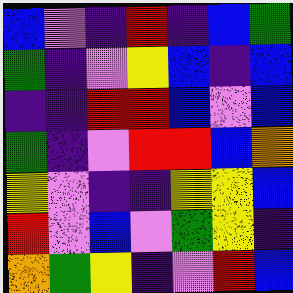[["blue", "violet", "indigo", "red", "indigo", "blue", "green"], ["green", "indigo", "violet", "yellow", "blue", "indigo", "blue"], ["indigo", "indigo", "red", "red", "blue", "violet", "blue"], ["green", "indigo", "violet", "red", "red", "blue", "orange"], ["yellow", "violet", "indigo", "indigo", "yellow", "yellow", "blue"], ["red", "violet", "blue", "violet", "green", "yellow", "indigo"], ["orange", "green", "yellow", "indigo", "violet", "red", "blue"]]